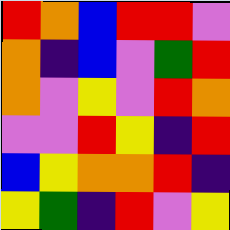[["red", "orange", "blue", "red", "red", "violet"], ["orange", "indigo", "blue", "violet", "green", "red"], ["orange", "violet", "yellow", "violet", "red", "orange"], ["violet", "violet", "red", "yellow", "indigo", "red"], ["blue", "yellow", "orange", "orange", "red", "indigo"], ["yellow", "green", "indigo", "red", "violet", "yellow"]]